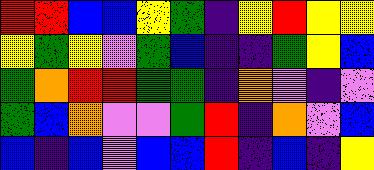[["red", "red", "blue", "blue", "yellow", "green", "indigo", "yellow", "red", "yellow", "yellow"], ["yellow", "green", "yellow", "violet", "green", "blue", "indigo", "indigo", "green", "yellow", "blue"], ["green", "orange", "red", "red", "green", "green", "indigo", "orange", "violet", "indigo", "violet"], ["green", "blue", "orange", "violet", "violet", "green", "red", "indigo", "orange", "violet", "blue"], ["blue", "indigo", "blue", "violet", "blue", "blue", "red", "indigo", "blue", "indigo", "yellow"]]